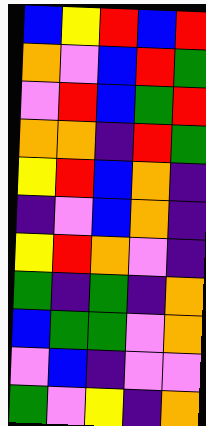[["blue", "yellow", "red", "blue", "red"], ["orange", "violet", "blue", "red", "green"], ["violet", "red", "blue", "green", "red"], ["orange", "orange", "indigo", "red", "green"], ["yellow", "red", "blue", "orange", "indigo"], ["indigo", "violet", "blue", "orange", "indigo"], ["yellow", "red", "orange", "violet", "indigo"], ["green", "indigo", "green", "indigo", "orange"], ["blue", "green", "green", "violet", "orange"], ["violet", "blue", "indigo", "violet", "violet"], ["green", "violet", "yellow", "indigo", "orange"]]